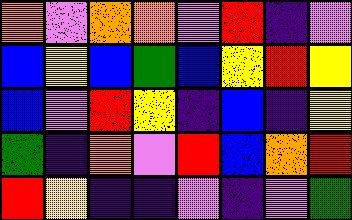[["orange", "violet", "orange", "orange", "violet", "red", "indigo", "violet"], ["blue", "yellow", "blue", "green", "blue", "yellow", "red", "yellow"], ["blue", "violet", "red", "yellow", "indigo", "blue", "indigo", "yellow"], ["green", "indigo", "orange", "violet", "red", "blue", "orange", "red"], ["red", "yellow", "indigo", "indigo", "violet", "indigo", "violet", "green"]]